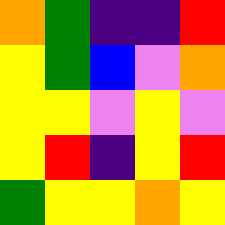[["orange", "green", "indigo", "indigo", "red"], ["yellow", "green", "blue", "violet", "orange"], ["yellow", "yellow", "violet", "yellow", "violet"], ["yellow", "red", "indigo", "yellow", "red"], ["green", "yellow", "yellow", "orange", "yellow"]]